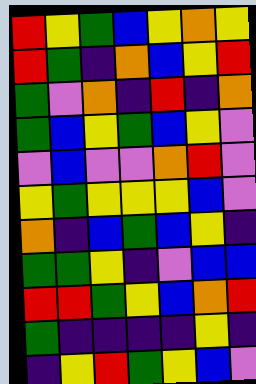[["red", "yellow", "green", "blue", "yellow", "orange", "yellow"], ["red", "green", "indigo", "orange", "blue", "yellow", "red"], ["green", "violet", "orange", "indigo", "red", "indigo", "orange"], ["green", "blue", "yellow", "green", "blue", "yellow", "violet"], ["violet", "blue", "violet", "violet", "orange", "red", "violet"], ["yellow", "green", "yellow", "yellow", "yellow", "blue", "violet"], ["orange", "indigo", "blue", "green", "blue", "yellow", "indigo"], ["green", "green", "yellow", "indigo", "violet", "blue", "blue"], ["red", "red", "green", "yellow", "blue", "orange", "red"], ["green", "indigo", "indigo", "indigo", "indigo", "yellow", "indigo"], ["indigo", "yellow", "red", "green", "yellow", "blue", "violet"]]